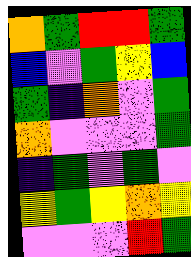[["orange", "green", "red", "red", "green"], ["blue", "violet", "green", "yellow", "blue"], ["green", "indigo", "orange", "violet", "green"], ["orange", "violet", "violet", "violet", "green"], ["indigo", "green", "violet", "green", "violet"], ["yellow", "green", "yellow", "orange", "yellow"], ["violet", "violet", "violet", "red", "green"]]